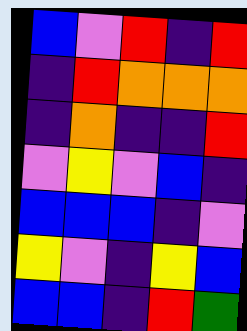[["blue", "violet", "red", "indigo", "red"], ["indigo", "red", "orange", "orange", "orange"], ["indigo", "orange", "indigo", "indigo", "red"], ["violet", "yellow", "violet", "blue", "indigo"], ["blue", "blue", "blue", "indigo", "violet"], ["yellow", "violet", "indigo", "yellow", "blue"], ["blue", "blue", "indigo", "red", "green"]]